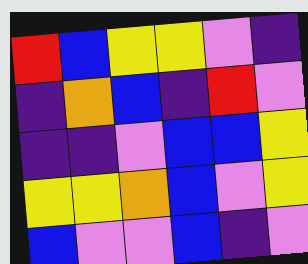[["red", "blue", "yellow", "yellow", "violet", "indigo"], ["indigo", "orange", "blue", "indigo", "red", "violet"], ["indigo", "indigo", "violet", "blue", "blue", "yellow"], ["yellow", "yellow", "orange", "blue", "violet", "yellow"], ["blue", "violet", "violet", "blue", "indigo", "violet"]]